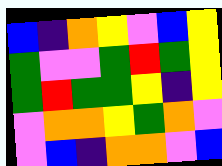[["blue", "indigo", "orange", "yellow", "violet", "blue", "yellow"], ["green", "violet", "violet", "green", "red", "green", "yellow"], ["green", "red", "green", "green", "yellow", "indigo", "yellow"], ["violet", "orange", "orange", "yellow", "green", "orange", "violet"], ["violet", "blue", "indigo", "orange", "orange", "violet", "blue"]]